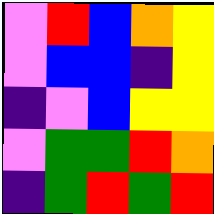[["violet", "red", "blue", "orange", "yellow"], ["violet", "blue", "blue", "indigo", "yellow"], ["indigo", "violet", "blue", "yellow", "yellow"], ["violet", "green", "green", "red", "orange"], ["indigo", "green", "red", "green", "red"]]